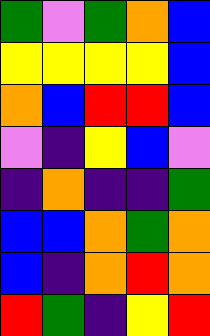[["green", "violet", "green", "orange", "blue"], ["yellow", "yellow", "yellow", "yellow", "blue"], ["orange", "blue", "red", "red", "blue"], ["violet", "indigo", "yellow", "blue", "violet"], ["indigo", "orange", "indigo", "indigo", "green"], ["blue", "blue", "orange", "green", "orange"], ["blue", "indigo", "orange", "red", "orange"], ["red", "green", "indigo", "yellow", "red"]]